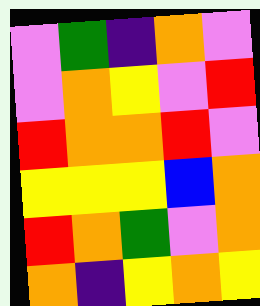[["violet", "green", "indigo", "orange", "violet"], ["violet", "orange", "yellow", "violet", "red"], ["red", "orange", "orange", "red", "violet"], ["yellow", "yellow", "yellow", "blue", "orange"], ["red", "orange", "green", "violet", "orange"], ["orange", "indigo", "yellow", "orange", "yellow"]]